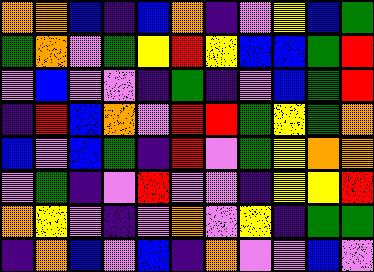[["orange", "orange", "blue", "indigo", "blue", "orange", "indigo", "violet", "yellow", "blue", "green"], ["green", "orange", "violet", "green", "yellow", "red", "yellow", "blue", "blue", "green", "red"], ["violet", "blue", "violet", "violet", "indigo", "green", "indigo", "violet", "blue", "green", "red"], ["indigo", "red", "blue", "orange", "violet", "red", "red", "green", "yellow", "green", "orange"], ["blue", "violet", "blue", "green", "indigo", "red", "violet", "green", "yellow", "orange", "orange"], ["violet", "green", "indigo", "violet", "red", "violet", "violet", "indigo", "yellow", "yellow", "red"], ["orange", "yellow", "violet", "indigo", "violet", "orange", "violet", "yellow", "indigo", "green", "green"], ["indigo", "orange", "blue", "violet", "blue", "indigo", "orange", "violet", "violet", "blue", "violet"]]